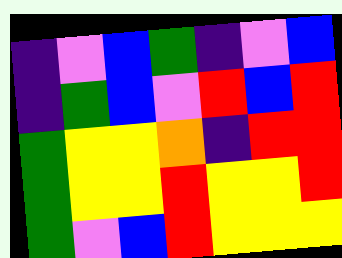[["indigo", "violet", "blue", "green", "indigo", "violet", "blue"], ["indigo", "green", "blue", "violet", "red", "blue", "red"], ["green", "yellow", "yellow", "orange", "indigo", "red", "red"], ["green", "yellow", "yellow", "red", "yellow", "yellow", "red"], ["green", "violet", "blue", "red", "yellow", "yellow", "yellow"]]